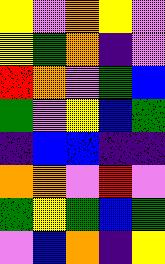[["yellow", "violet", "orange", "yellow", "violet"], ["yellow", "green", "orange", "indigo", "violet"], ["red", "orange", "violet", "green", "blue"], ["green", "violet", "yellow", "blue", "green"], ["indigo", "blue", "blue", "indigo", "indigo"], ["orange", "orange", "violet", "red", "violet"], ["green", "yellow", "green", "blue", "green"], ["violet", "blue", "orange", "indigo", "yellow"]]